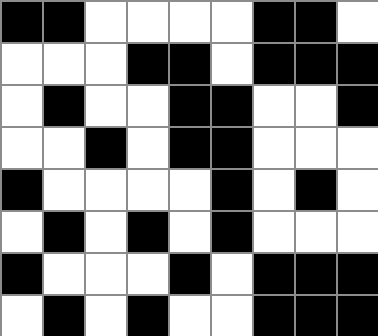[["black", "black", "white", "white", "white", "white", "black", "black", "white"], ["white", "white", "white", "black", "black", "white", "black", "black", "black"], ["white", "black", "white", "white", "black", "black", "white", "white", "black"], ["white", "white", "black", "white", "black", "black", "white", "white", "white"], ["black", "white", "white", "white", "white", "black", "white", "black", "white"], ["white", "black", "white", "black", "white", "black", "white", "white", "white"], ["black", "white", "white", "white", "black", "white", "black", "black", "black"], ["white", "black", "white", "black", "white", "white", "black", "black", "black"]]